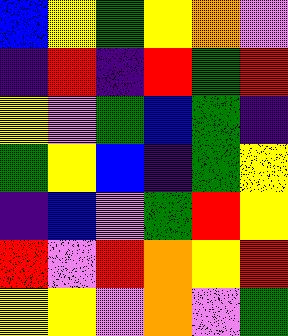[["blue", "yellow", "green", "yellow", "orange", "violet"], ["indigo", "red", "indigo", "red", "green", "red"], ["yellow", "violet", "green", "blue", "green", "indigo"], ["green", "yellow", "blue", "indigo", "green", "yellow"], ["indigo", "blue", "violet", "green", "red", "yellow"], ["red", "violet", "red", "orange", "yellow", "red"], ["yellow", "yellow", "violet", "orange", "violet", "green"]]